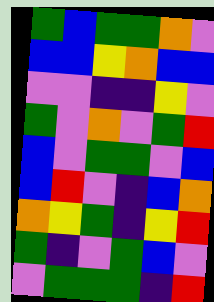[["green", "blue", "green", "green", "orange", "violet"], ["blue", "blue", "yellow", "orange", "blue", "blue"], ["violet", "violet", "indigo", "indigo", "yellow", "violet"], ["green", "violet", "orange", "violet", "green", "red"], ["blue", "violet", "green", "green", "violet", "blue"], ["blue", "red", "violet", "indigo", "blue", "orange"], ["orange", "yellow", "green", "indigo", "yellow", "red"], ["green", "indigo", "violet", "green", "blue", "violet"], ["violet", "green", "green", "green", "indigo", "red"]]